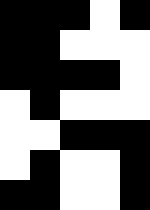[["black", "black", "black", "white", "black"], ["black", "black", "white", "white", "white"], ["black", "black", "black", "black", "white"], ["white", "black", "white", "white", "white"], ["white", "white", "black", "black", "black"], ["white", "black", "white", "white", "black"], ["black", "black", "white", "white", "black"]]